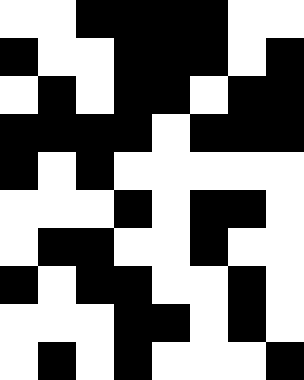[["white", "white", "black", "black", "black", "black", "white", "white"], ["black", "white", "white", "black", "black", "black", "white", "black"], ["white", "black", "white", "black", "black", "white", "black", "black"], ["black", "black", "black", "black", "white", "black", "black", "black"], ["black", "white", "black", "white", "white", "white", "white", "white"], ["white", "white", "white", "black", "white", "black", "black", "white"], ["white", "black", "black", "white", "white", "black", "white", "white"], ["black", "white", "black", "black", "white", "white", "black", "white"], ["white", "white", "white", "black", "black", "white", "black", "white"], ["white", "black", "white", "black", "white", "white", "white", "black"]]